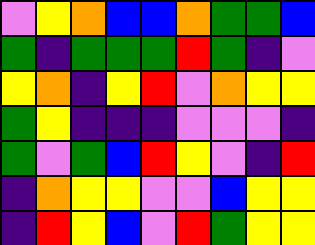[["violet", "yellow", "orange", "blue", "blue", "orange", "green", "green", "blue"], ["green", "indigo", "green", "green", "green", "red", "green", "indigo", "violet"], ["yellow", "orange", "indigo", "yellow", "red", "violet", "orange", "yellow", "yellow"], ["green", "yellow", "indigo", "indigo", "indigo", "violet", "violet", "violet", "indigo"], ["green", "violet", "green", "blue", "red", "yellow", "violet", "indigo", "red"], ["indigo", "orange", "yellow", "yellow", "violet", "violet", "blue", "yellow", "yellow"], ["indigo", "red", "yellow", "blue", "violet", "red", "green", "yellow", "yellow"]]